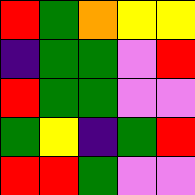[["red", "green", "orange", "yellow", "yellow"], ["indigo", "green", "green", "violet", "red"], ["red", "green", "green", "violet", "violet"], ["green", "yellow", "indigo", "green", "red"], ["red", "red", "green", "violet", "violet"]]